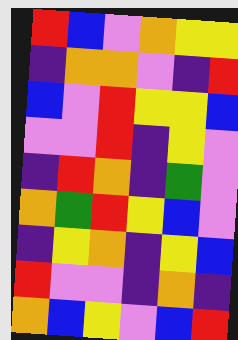[["red", "blue", "violet", "orange", "yellow", "yellow"], ["indigo", "orange", "orange", "violet", "indigo", "red"], ["blue", "violet", "red", "yellow", "yellow", "blue"], ["violet", "violet", "red", "indigo", "yellow", "violet"], ["indigo", "red", "orange", "indigo", "green", "violet"], ["orange", "green", "red", "yellow", "blue", "violet"], ["indigo", "yellow", "orange", "indigo", "yellow", "blue"], ["red", "violet", "violet", "indigo", "orange", "indigo"], ["orange", "blue", "yellow", "violet", "blue", "red"]]